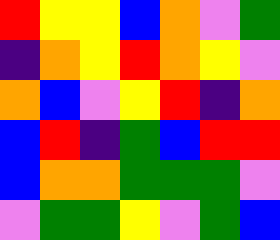[["red", "yellow", "yellow", "blue", "orange", "violet", "green"], ["indigo", "orange", "yellow", "red", "orange", "yellow", "violet"], ["orange", "blue", "violet", "yellow", "red", "indigo", "orange"], ["blue", "red", "indigo", "green", "blue", "red", "red"], ["blue", "orange", "orange", "green", "green", "green", "violet"], ["violet", "green", "green", "yellow", "violet", "green", "blue"]]